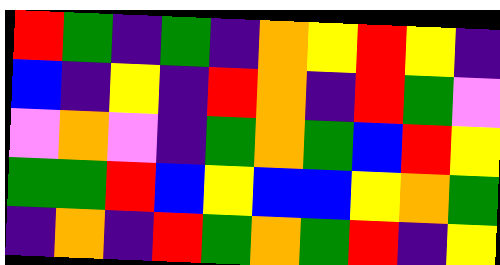[["red", "green", "indigo", "green", "indigo", "orange", "yellow", "red", "yellow", "indigo"], ["blue", "indigo", "yellow", "indigo", "red", "orange", "indigo", "red", "green", "violet"], ["violet", "orange", "violet", "indigo", "green", "orange", "green", "blue", "red", "yellow"], ["green", "green", "red", "blue", "yellow", "blue", "blue", "yellow", "orange", "green"], ["indigo", "orange", "indigo", "red", "green", "orange", "green", "red", "indigo", "yellow"]]